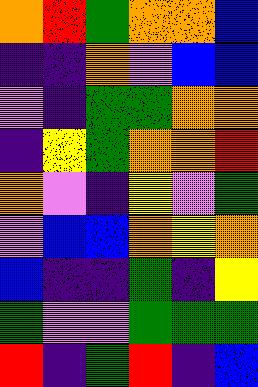[["orange", "red", "green", "orange", "orange", "blue"], ["indigo", "indigo", "orange", "violet", "blue", "blue"], ["violet", "indigo", "green", "green", "orange", "orange"], ["indigo", "yellow", "green", "orange", "orange", "red"], ["orange", "violet", "indigo", "yellow", "violet", "green"], ["violet", "blue", "blue", "orange", "yellow", "orange"], ["blue", "indigo", "indigo", "green", "indigo", "yellow"], ["green", "violet", "violet", "green", "green", "green"], ["red", "indigo", "green", "red", "indigo", "blue"]]